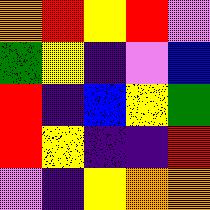[["orange", "red", "yellow", "red", "violet"], ["green", "yellow", "indigo", "violet", "blue"], ["red", "indigo", "blue", "yellow", "green"], ["red", "yellow", "indigo", "indigo", "red"], ["violet", "indigo", "yellow", "orange", "orange"]]